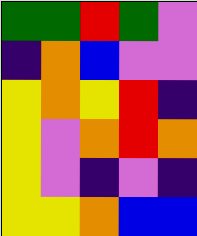[["green", "green", "red", "green", "violet"], ["indigo", "orange", "blue", "violet", "violet"], ["yellow", "orange", "yellow", "red", "indigo"], ["yellow", "violet", "orange", "red", "orange"], ["yellow", "violet", "indigo", "violet", "indigo"], ["yellow", "yellow", "orange", "blue", "blue"]]